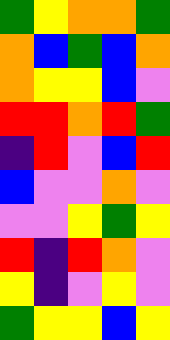[["green", "yellow", "orange", "orange", "green"], ["orange", "blue", "green", "blue", "orange"], ["orange", "yellow", "yellow", "blue", "violet"], ["red", "red", "orange", "red", "green"], ["indigo", "red", "violet", "blue", "red"], ["blue", "violet", "violet", "orange", "violet"], ["violet", "violet", "yellow", "green", "yellow"], ["red", "indigo", "red", "orange", "violet"], ["yellow", "indigo", "violet", "yellow", "violet"], ["green", "yellow", "yellow", "blue", "yellow"]]